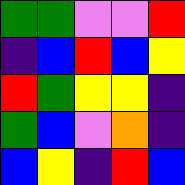[["green", "green", "violet", "violet", "red"], ["indigo", "blue", "red", "blue", "yellow"], ["red", "green", "yellow", "yellow", "indigo"], ["green", "blue", "violet", "orange", "indigo"], ["blue", "yellow", "indigo", "red", "blue"]]